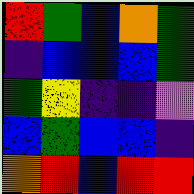[["red", "green", "blue", "orange", "green"], ["indigo", "blue", "blue", "blue", "green"], ["green", "yellow", "indigo", "indigo", "violet"], ["blue", "green", "blue", "blue", "indigo"], ["orange", "red", "blue", "red", "red"]]